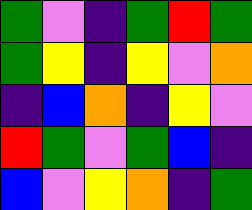[["green", "violet", "indigo", "green", "red", "green"], ["green", "yellow", "indigo", "yellow", "violet", "orange"], ["indigo", "blue", "orange", "indigo", "yellow", "violet"], ["red", "green", "violet", "green", "blue", "indigo"], ["blue", "violet", "yellow", "orange", "indigo", "green"]]